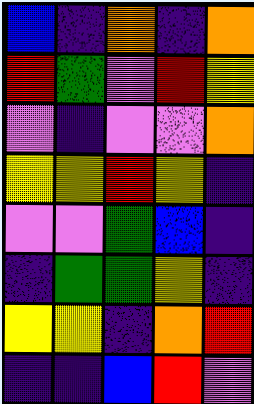[["blue", "indigo", "orange", "indigo", "orange"], ["red", "green", "violet", "red", "yellow"], ["violet", "indigo", "violet", "violet", "orange"], ["yellow", "yellow", "red", "yellow", "indigo"], ["violet", "violet", "green", "blue", "indigo"], ["indigo", "green", "green", "yellow", "indigo"], ["yellow", "yellow", "indigo", "orange", "red"], ["indigo", "indigo", "blue", "red", "violet"]]